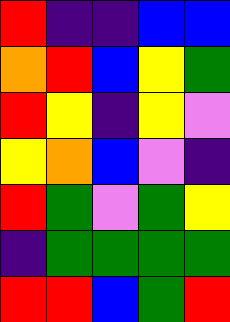[["red", "indigo", "indigo", "blue", "blue"], ["orange", "red", "blue", "yellow", "green"], ["red", "yellow", "indigo", "yellow", "violet"], ["yellow", "orange", "blue", "violet", "indigo"], ["red", "green", "violet", "green", "yellow"], ["indigo", "green", "green", "green", "green"], ["red", "red", "blue", "green", "red"]]